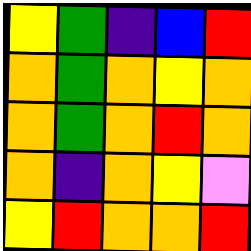[["yellow", "green", "indigo", "blue", "red"], ["orange", "green", "orange", "yellow", "orange"], ["orange", "green", "orange", "red", "orange"], ["orange", "indigo", "orange", "yellow", "violet"], ["yellow", "red", "orange", "orange", "red"]]